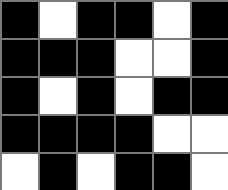[["black", "white", "black", "black", "white", "black"], ["black", "black", "black", "white", "white", "black"], ["black", "white", "black", "white", "black", "black"], ["black", "black", "black", "black", "white", "white"], ["white", "black", "white", "black", "black", "white"]]